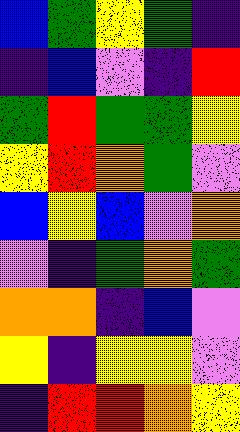[["blue", "green", "yellow", "green", "indigo"], ["indigo", "blue", "violet", "indigo", "red"], ["green", "red", "green", "green", "yellow"], ["yellow", "red", "orange", "green", "violet"], ["blue", "yellow", "blue", "violet", "orange"], ["violet", "indigo", "green", "orange", "green"], ["orange", "orange", "indigo", "blue", "violet"], ["yellow", "indigo", "yellow", "yellow", "violet"], ["indigo", "red", "red", "orange", "yellow"]]